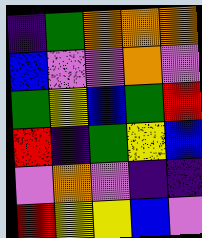[["indigo", "green", "orange", "orange", "orange"], ["blue", "violet", "violet", "orange", "violet"], ["green", "yellow", "blue", "green", "red"], ["red", "indigo", "green", "yellow", "blue"], ["violet", "orange", "violet", "indigo", "indigo"], ["red", "yellow", "yellow", "blue", "violet"]]